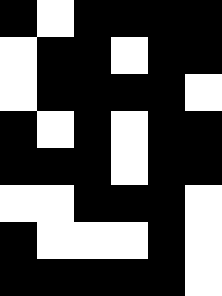[["black", "white", "black", "black", "black", "black"], ["white", "black", "black", "white", "black", "black"], ["white", "black", "black", "black", "black", "white"], ["black", "white", "black", "white", "black", "black"], ["black", "black", "black", "white", "black", "black"], ["white", "white", "black", "black", "black", "white"], ["black", "white", "white", "white", "black", "white"], ["black", "black", "black", "black", "black", "white"]]